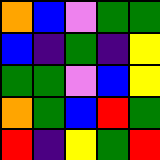[["orange", "blue", "violet", "green", "green"], ["blue", "indigo", "green", "indigo", "yellow"], ["green", "green", "violet", "blue", "yellow"], ["orange", "green", "blue", "red", "green"], ["red", "indigo", "yellow", "green", "red"]]